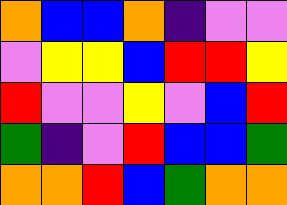[["orange", "blue", "blue", "orange", "indigo", "violet", "violet"], ["violet", "yellow", "yellow", "blue", "red", "red", "yellow"], ["red", "violet", "violet", "yellow", "violet", "blue", "red"], ["green", "indigo", "violet", "red", "blue", "blue", "green"], ["orange", "orange", "red", "blue", "green", "orange", "orange"]]